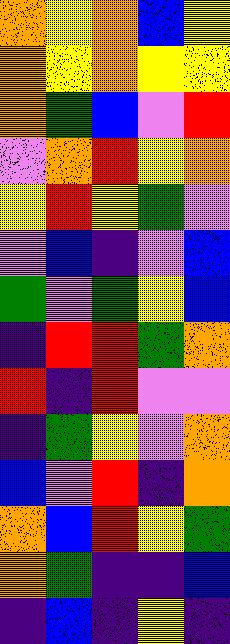[["orange", "yellow", "orange", "blue", "yellow"], ["orange", "yellow", "orange", "yellow", "yellow"], ["orange", "green", "blue", "violet", "red"], ["violet", "orange", "red", "yellow", "orange"], ["yellow", "red", "yellow", "green", "violet"], ["violet", "blue", "indigo", "violet", "blue"], ["green", "violet", "green", "yellow", "blue"], ["indigo", "red", "red", "green", "orange"], ["red", "indigo", "red", "violet", "violet"], ["indigo", "green", "yellow", "violet", "orange"], ["blue", "violet", "red", "indigo", "orange"], ["orange", "blue", "red", "yellow", "green"], ["orange", "green", "indigo", "indigo", "blue"], ["indigo", "blue", "indigo", "yellow", "indigo"]]